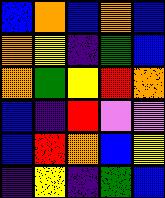[["blue", "orange", "blue", "orange", "blue"], ["orange", "yellow", "indigo", "green", "blue"], ["orange", "green", "yellow", "red", "orange"], ["blue", "indigo", "red", "violet", "violet"], ["blue", "red", "orange", "blue", "yellow"], ["indigo", "yellow", "indigo", "green", "blue"]]